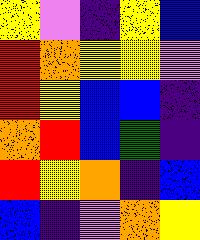[["yellow", "violet", "indigo", "yellow", "blue"], ["red", "orange", "yellow", "yellow", "violet"], ["red", "yellow", "blue", "blue", "indigo"], ["orange", "red", "blue", "green", "indigo"], ["red", "yellow", "orange", "indigo", "blue"], ["blue", "indigo", "violet", "orange", "yellow"]]